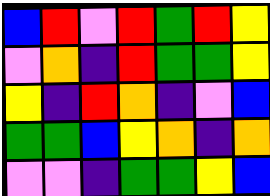[["blue", "red", "violet", "red", "green", "red", "yellow"], ["violet", "orange", "indigo", "red", "green", "green", "yellow"], ["yellow", "indigo", "red", "orange", "indigo", "violet", "blue"], ["green", "green", "blue", "yellow", "orange", "indigo", "orange"], ["violet", "violet", "indigo", "green", "green", "yellow", "blue"]]